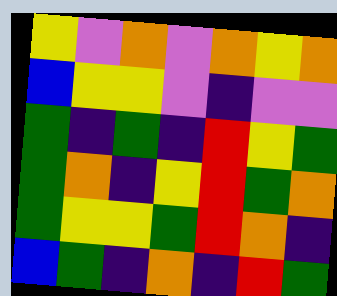[["yellow", "violet", "orange", "violet", "orange", "yellow", "orange"], ["blue", "yellow", "yellow", "violet", "indigo", "violet", "violet"], ["green", "indigo", "green", "indigo", "red", "yellow", "green"], ["green", "orange", "indigo", "yellow", "red", "green", "orange"], ["green", "yellow", "yellow", "green", "red", "orange", "indigo"], ["blue", "green", "indigo", "orange", "indigo", "red", "green"]]